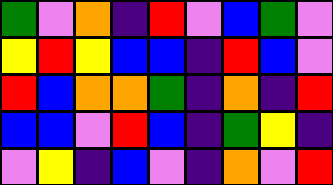[["green", "violet", "orange", "indigo", "red", "violet", "blue", "green", "violet"], ["yellow", "red", "yellow", "blue", "blue", "indigo", "red", "blue", "violet"], ["red", "blue", "orange", "orange", "green", "indigo", "orange", "indigo", "red"], ["blue", "blue", "violet", "red", "blue", "indigo", "green", "yellow", "indigo"], ["violet", "yellow", "indigo", "blue", "violet", "indigo", "orange", "violet", "red"]]